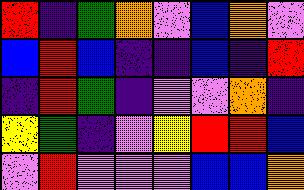[["red", "indigo", "green", "orange", "violet", "blue", "orange", "violet"], ["blue", "red", "blue", "indigo", "indigo", "blue", "indigo", "red"], ["indigo", "red", "green", "indigo", "violet", "violet", "orange", "indigo"], ["yellow", "green", "indigo", "violet", "yellow", "red", "red", "blue"], ["violet", "red", "violet", "violet", "violet", "blue", "blue", "orange"]]